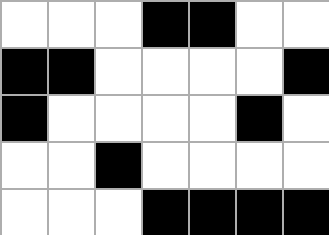[["white", "white", "white", "black", "black", "white", "white"], ["black", "black", "white", "white", "white", "white", "black"], ["black", "white", "white", "white", "white", "black", "white"], ["white", "white", "black", "white", "white", "white", "white"], ["white", "white", "white", "black", "black", "black", "black"]]